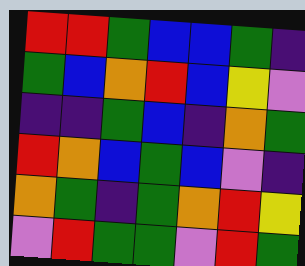[["red", "red", "green", "blue", "blue", "green", "indigo"], ["green", "blue", "orange", "red", "blue", "yellow", "violet"], ["indigo", "indigo", "green", "blue", "indigo", "orange", "green"], ["red", "orange", "blue", "green", "blue", "violet", "indigo"], ["orange", "green", "indigo", "green", "orange", "red", "yellow"], ["violet", "red", "green", "green", "violet", "red", "green"]]